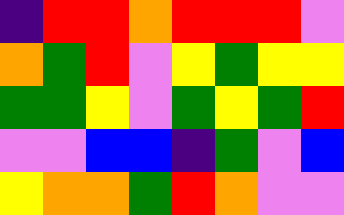[["indigo", "red", "red", "orange", "red", "red", "red", "violet"], ["orange", "green", "red", "violet", "yellow", "green", "yellow", "yellow"], ["green", "green", "yellow", "violet", "green", "yellow", "green", "red"], ["violet", "violet", "blue", "blue", "indigo", "green", "violet", "blue"], ["yellow", "orange", "orange", "green", "red", "orange", "violet", "violet"]]